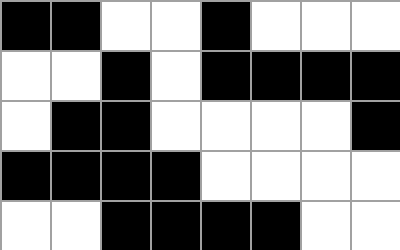[["black", "black", "white", "white", "black", "white", "white", "white"], ["white", "white", "black", "white", "black", "black", "black", "black"], ["white", "black", "black", "white", "white", "white", "white", "black"], ["black", "black", "black", "black", "white", "white", "white", "white"], ["white", "white", "black", "black", "black", "black", "white", "white"]]